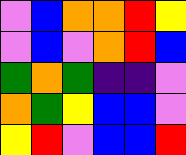[["violet", "blue", "orange", "orange", "red", "yellow"], ["violet", "blue", "violet", "orange", "red", "blue"], ["green", "orange", "green", "indigo", "indigo", "violet"], ["orange", "green", "yellow", "blue", "blue", "violet"], ["yellow", "red", "violet", "blue", "blue", "red"]]